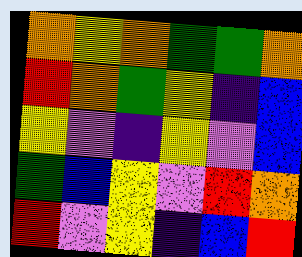[["orange", "yellow", "orange", "green", "green", "orange"], ["red", "orange", "green", "yellow", "indigo", "blue"], ["yellow", "violet", "indigo", "yellow", "violet", "blue"], ["green", "blue", "yellow", "violet", "red", "orange"], ["red", "violet", "yellow", "indigo", "blue", "red"]]